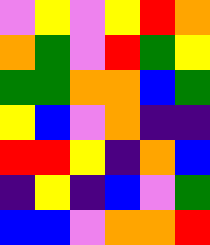[["violet", "yellow", "violet", "yellow", "red", "orange"], ["orange", "green", "violet", "red", "green", "yellow"], ["green", "green", "orange", "orange", "blue", "green"], ["yellow", "blue", "violet", "orange", "indigo", "indigo"], ["red", "red", "yellow", "indigo", "orange", "blue"], ["indigo", "yellow", "indigo", "blue", "violet", "green"], ["blue", "blue", "violet", "orange", "orange", "red"]]